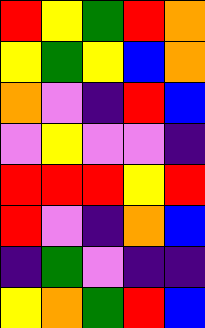[["red", "yellow", "green", "red", "orange"], ["yellow", "green", "yellow", "blue", "orange"], ["orange", "violet", "indigo", "red", "blue"], ["violet", "yellow", "violet", "violet", "indigo"], ["red", "red", "red", "yellow", "red"], ["red", "violet", "indigo", "orange", "blue"], ["indigo", "green", "violet", "indigo", "indigo"], ["yellow", "orange", "green", "red", "blue"]]